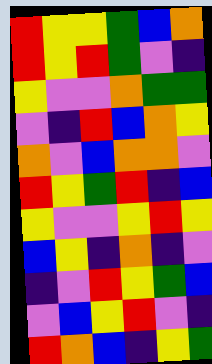[["red", "yellow", "yellow", "green", "blue", "orange"], ["red", "yellow", "red", "green", "violet", "indigo"], ["yellow", "violet", "violet", "orange", "green", "green"], ["violet", "indigo", "red", "blue", "orange", "yellow"], ["orange", "violet", "blue", "orange", "orange", "violet"], ["red", "yellow", "green", "red", "indigo", "blue"], ["yellow", "violet", "violet", "yellow", "red", "yellow"], ["blue", "yellow", "indigo", "orange", "indigo", "violet"], ["indigo", "violet", "red", "yellow", "green", "blue"], ["violet", "blue", "yellow", "red", "violet", "indigo"], ["red", "orange", "blue", "indigo", "yellow", "green"]]